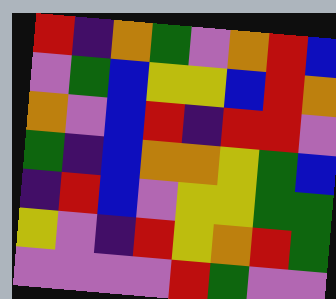[["red", "indigo", "orange", "green", "violet", "orange", "red", "blue"], ["violet", "green", "blue", "yellow", "yellow", "blue", "red", "orange"], ["orange", "violet", "blue", "red", "indigo", "red", "red", "violet"], ["green", "indigo", "blue", "orange", "orange", "yellow", "green", "blue"], ["indigo", "red", "blue", "violet", "yellow", "yellow", "green", "green"], ["yellow", "violet", "indigo", "red", "yellow", "orange", "red", "green"], ["violet", "violet", "violet", "violet", "red", "green", "violet", "violet"]]